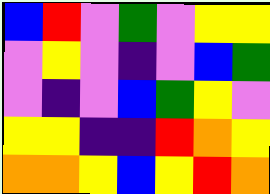[["blue", "red", "violet", "green", "violet", "yellow", "yellow"], ["violet", "yellow", "violet", "indigo", "violet", "blue", "green"], ["violet", "indigo", "violet", "blue", "green", "yellow", "violet"], ["yellow", "yellow", "indigo", "indigo", "red", "orange", "yellow"], ["orange", "orange", "yellow", "blue", "yellow", "red", "orange"]]